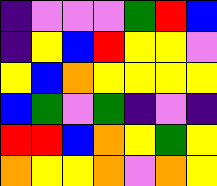[["indigo", "violet", "violet", "violet", "green", "red", "blue"], ["indigo", "yellow", "blue", "red", "yellow", "yellow", "violet"], ["yellow", "blue", "orange", "yellow", "yellow", "yellow", "yellow"], ["blue", "green", "violet", "green", "indigo", "violet", "indigo"], ["red", "red", "blue", "orange", "yellow", "green", "yellow"], ["orange", "yellow", "yellow", "orange", "violet", "orange", "yellow"]]